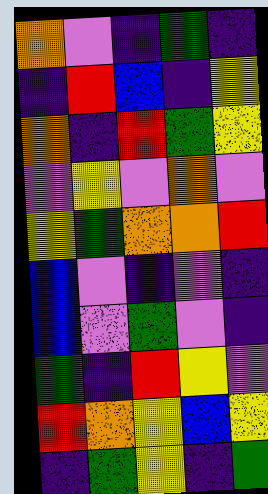[["orange", "violet", "indigo", "green", "indigo"], ["indigo", "red", "blue", "indigo", "yellow"], ["orange", "indigo", "red", "green", "yellow"], ["violet", "yellow", "violet", "orange", "violet"], ["yellow", "green", "orange", "orange", "red"], ["blue", "violet", "indigo", "violet", "indigo"], ["blue", "violet", "green", "violet", "indigo"], ["green", "indigo", "red", "yellow", "violet"], ["red", "orange", "yellow", "blue", "yellow"], ["indigo", "green", "yellow", "indigo", "green"]]